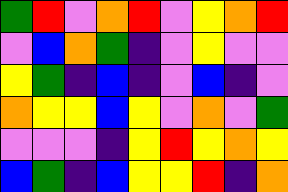[["green", "red", "violet", "orange", "red", "violet", "yellow", "orange", "red"], ["violet", "blue", "orange", "green", "indigo", "violet", "yellow", "violet", "violet"], ["yellow", "green", "indigo", "blue", "indigo", "violet", "blue", "indigo", "violet"], ["orange", "yellow", "yellow", "blue", "yellow", "violet", "orange", "violet", "green"], ["violet", "violet", "violet", "indigo", "yellow", "red", "yellow", "orange", "yellow"], ["blue", "green", "indigo", "blue", "yellow", "yellow", "red", "indigo", "orange"]]